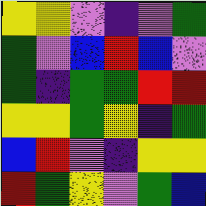[["yellow", "yellow", "violet", "indigo", "violet", "green"], ["green", "violet", "blue", "red", "blue", "violet"], ["green", "indigo", "green", "green", "red", "red"], ["yellow", "yellow", "green", "yellow", "indigo", "green"], ["blue", "red", "violet", "indigo", "yellow", "yellow"], ["red", "green", "yellow", "violet", "green", "blue"]]